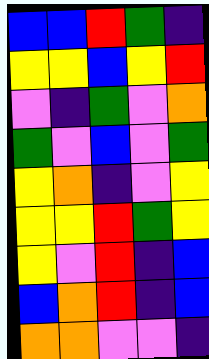[["blue", "blue", "red", "green", "indigo"], ["yellow", "yellow", "blue", "yellow", "red"], ["violet", "indigo", "green", "violet", "orange"], ["green", "violet", "blue", "violet", "green"], ["yellow", "orange", "indigo", "violet", "yellow"], ["yellow", "yellow", "red", "green", "yellow"], ["yellow", "violet", "red", "indigo", "blue"], ["blue", "orange", "red", "indigo", "blue"], ["orange", "orange", "violet", "violet", "indigo"]]